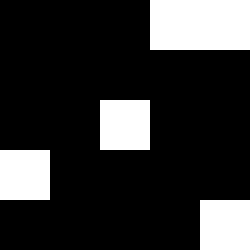[["black", "black", "black", "white", "white"], ["black", "black", "black", "black", "black"], ["black", "black", "white", "black", "black"], ["white", "black", "black", "black", "black"], ["black", "black", "black", "black", "white"]]